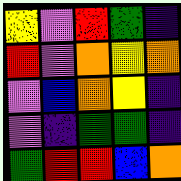[["yellow", "violet", "red", "green", "indigo"], ["red", "violet", "orange", "yellow", "orange"], ["violet", "blue", "orange", "yellow", "indigo"], ["violet", "indigo", "green", "green", "indigo"], ["green", "red", "red", "blue", "orange"]]